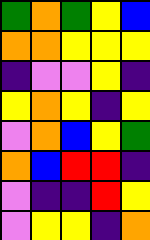[["green", "orange", "green", "yellow", "blue"], ["orange", "orange", "yellow", "yellow", "yellow"], ["indigo", "violet", "violet", "yellow", "indigo"], ["yellow", "orange", "yellow", "indigo", "yellow"], ["violet", "orange", "blue", "yellow", "green"], ["orange", "blue", "red", "red", "indigo"], ["violet", "indigo", "indigo", "red", "yellow"], ["violet", "yellow", "yellow", "indigo", "orange"]]